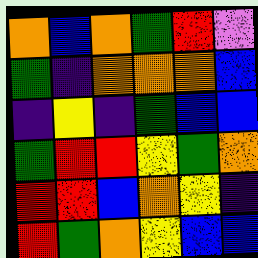[["orange", "blue", "orange", "green", "red", "violet"], ["green", "indigo", "orange", "orange", "orange", "blue"], ["indigo", "yellow", "indigo", "green", "blue", "blue"], ["green", "red", "red", "yellow", "green", "orange"], ["red", "red", "blue", "orange", "yellow", "indigo"], ["red", "green", "orange", "yellow", "blue", "blue"]]